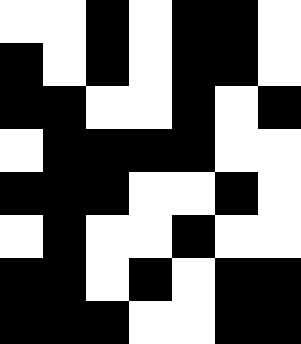[["white", "white", "black", "white", "black", "black", "white"], ["black", "white", "black", "white", "black", "black", "white"], ["black", "black", "white", "white", "black", "white", "black"], ["white", "black", "black", "black", "black", "white", "white"], ["black", "black", "black", "white", "white", "black", "white"], ["white", "black", "white", "white", "black", "white", "white"], ["black", "black", "white", "black", "white", "black", "black"], ["black", "black", "black", "white", "white", "black", "black"]]